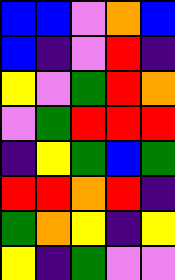[["blue", "blue", "violet", "orange", "blue"], ["blue", "indigo", "violet", "red", "indigo"], ["yellow", "violet", "green", "red", "orange"], ["violet", "green", "red", "red", "red"], ["indigo", "yellow", "green", "blue", "green"], ["red", "red", "orange", "red", "indigo"], ["green", "orange", "yellow", "indigo", "yellow"], ["yellow", "indigo", "green", "violet", "violet"]]